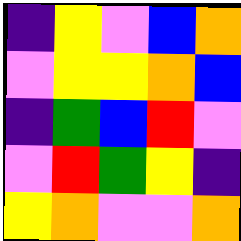[["indigo", "yellow", "violet", "blue", "orange"], ["violet", "yellow", "yellow", "orange", "blue"], ["indigo", "green", "blue", "red", "violet"], ["violet", "red", "green", "yellow", "indigo"], ["yellow", "orange", "violet", "violet", "orange"]]